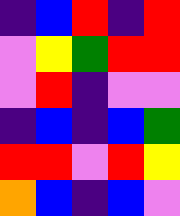[["indigo", "blue", "red", "indigo", "red"], ["violet", "yellow", "green", "red", "red"], ["violet", "red", "indigo", "violet", "violet"], ["indigo", "blue", "indigo", "blue", "green"], ["red", "red", "violet", "red", "yellow"], ["orange", "blue", "indigo", "blue", "violet"]]